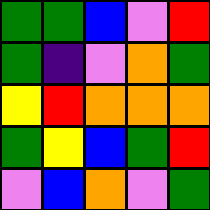[["green", "green", "blue", "violet", "red"], ["green", "indigo", "violet", "orange", "green"], ["yellow", "red", "orange", "orange", "orange"], ["green", "yellow", "blue", "green", "red"], ["violet", "blue", "orange", "violet", "green"]]